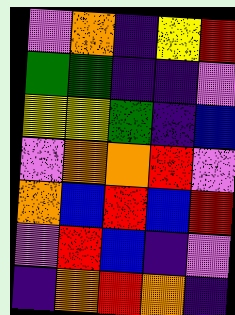[["violet", "orange", "indigo", "yellow", "red"], ["green", "green", "indigo", "indigo", "violet"], ["yellow", "yellow", "green", "indigo", "blue"], ["violet", "orange", "orange", "red", "violet"], ["orange", "blue", "red", "blue", "red"], ["violet", "red", "blue", "indigo", "violet"], ["indigo", "orange", "red", "orange", "indigo"]]